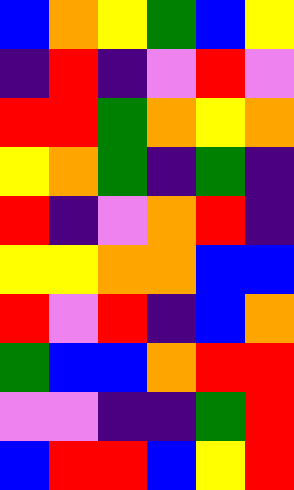[["blue", "orange", "yellow", "green", "blue", "yellow"], ["indigo", "red", "indigo", "violet", "red", "violet"], ["red", "red", "green", "orange", "yellow", "orange"], ["yellow", "orange", "green", "indigo", "green", "indigo"], ["red", "indigo", "violet", "orange", "red", "indigo"], ["yellow", "yellow", "orange", "orange", "blue", "blue"], ["red", "violet", "red", "indigo", "blue", "orange"], ["green", "blue", "blue", "orange", "red", "red"], ["violet", "violet", "indigo", "indigo", "green", "red"], ["blue", "red", "red", "blue", "yellow", "red"]]